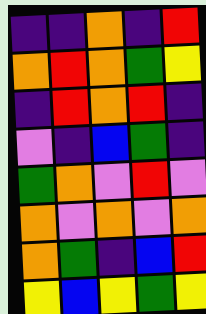[["indigo", "indigo", "orange", "indigo", "red"], ["orange", "red", "orange", "green", "yellow"], ["indigo", "red", "orange", "red", "indigo"], ["violet", "indigo", "blue", "green", "indigo"], ["green", "orange", "violet", "red", "violet"], ["orange", "violet", "orange", "violet", "orange"], ["orange", "green", "indigo", "blue", "red"], ["yellow", "blue", "yellow", "green", "yellow"]]